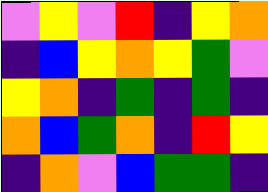[["violet", "yellow", "violet", "red", "indigo", "yellow", "orange"], ["indigo", "blue", "yellow", "orange", "yellow", "green", "violet"], ["yellow", "orange", "indigo", "green", "indigo", "green", "indigo"], ["orange", "blue", "green", "orange", "indigo", "red", "yellow"], ["indigo", "orange", "violet", "blue", "green", "green", "indigo"]]